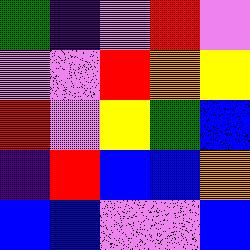[["green", "indigo", "violet", "red", "violet"], ["violet", "violet", "red", "orange", "yellow"], ["red", "violet", "yellow", "green", "blue"], ["indigo", "red", "blue", "blue", "orange"], ["blue", "blue", "violet", "violet", "blue"]]